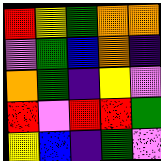[["red", "yellow", "green", "orange", "orange"], ["violet", "green", "blue", "orange", "indigo"], ["orange", "green", "indigo", "yellow", "violet"], ["red", "violet", "red", "red", "green"], ["yellow", "blue", "indigo", "green", "violet"]]